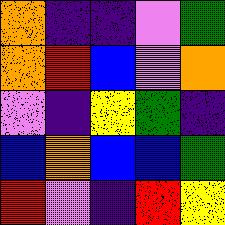[["orange", "indigo", "indigo", "violet", "green"], ["orange", "red", "blue", "violet", "orange"], ["violet", "indigo", "yellow", "green", "indigo"], ["blue", "orange", "blue", "blue", "green"], ["red", "violet", "indigo", "red", "yellow"]]